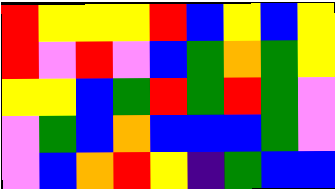[["red", "yellow", "yellow", "yellow", "red", "blue", "yellow", "blue", "yellow"], ["red", "violet", "red", "violet", "blue", "green", "orange", "green", "yellow"], ["yellow", "yellow", "blue", "green", "red", "green", "red", "green", "violet"], ["violet", "green", "blue", "orange", "blue", "blue", "blue", "green", "violet"], ["violet", "blue", "orange", "red", "yellow", "indigo", "green", "blue", "blue"]]